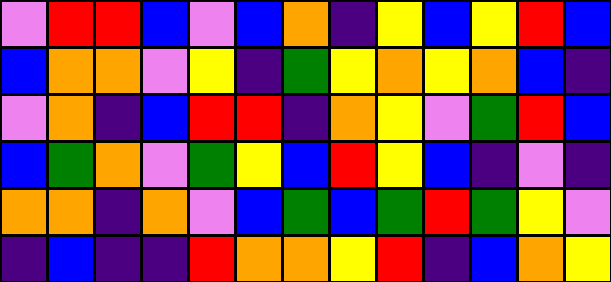[["violet", "red", "red", "blue", "violet", "blue", "orange", "indigo", "yellow", "blue", "yellow", "red", "blue"], ["blue", "orange", "orange", "violet", "yellow", "indigo", "green", "yellow", "orange", "yellow", "orange", "blue", "indigo"], ["violet", "orange", "indigo", "blue", "red", "red", "indigo", "orange", "yellow", "violet", "green", "red", "blue"], ["blue", "green", "orange", "violet", "green", "yellow", "blue", "red", "yellow", "blue", "indigo", "violet", "indigo"], ["orange", "orange", "indigo", "orange", "violet", "blue", "green", "blue", "green", "red", "green", "yellow", "violet"], ["indigo", "blue", "indigo", "indigo", "red", "orange", "orange", "yellow", "red", "indigo", "blue", "orange", "yellow"]]